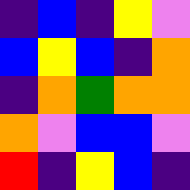[["indigo", "blue", "indigo", "yellow", "violet"], ["blue", "yellow", "blue", "indigo", "orange"], ["indigo", "orange", "green", "orange", "orange"], ["orange", "violet", "blue", "blue", "violet"], ["red", "indigo", "yellow", "blue", "indigo"]]